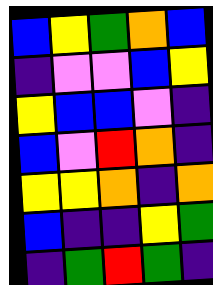[["blue", "yellow", "green", "orange", "blue"], ["indigo", "violet", "violet", "blue", "yellow"], ["yellow", "blue", "blue", "violet", "indigo"], ["blue", "violet", "red", "orange", "indigo"], ["yellow", "yellow", "orange", "indigo", "orange"], ["blue", "indigo", "indigo", "yellow", "green"], ["indigo", "green", "red", "green", "indigo"]]